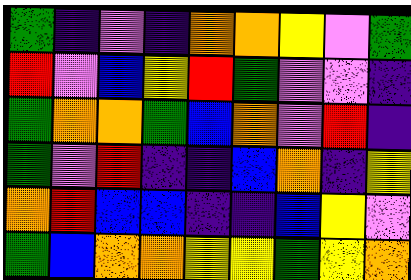[["green", "indigo", "violet", "indigo", "orange", "orange", "yellow", "violet", "green"], ["red", "violet", "blue", "yellow", "red", "green", "violet", "violet", "indigo"], ["green", "orange", "orange", "green", "blue", "orange", "violet", "red", "indigo"], ["green", "violet", "red", "indigo", "indigo", "blue", "orange", "indigo", "yellow"], ["orange", "red", "blue", "blue", "indigo", "indigo", "blue", "yellow", "violet"], ["green", "blue", "orange", "orange", "yellow", "yellow", "green", "yellow", "orange"]]